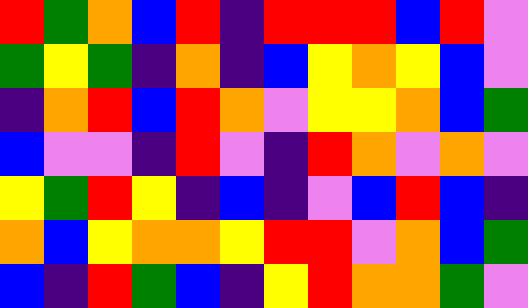[["red", "green", "orange", "blue", "red", "indigo", "red", "red", "red", "blue", "red", "violet"], ["green", "yellow", "green", "indigo", "orange", "indigo", "blue", "yellow", "orange", "yellow", "blue", "violet"], ["indigo", "orange", "red", "blue", "red", "orange", "violet", "yellow", "yellow", "orange", "blue", "green"], ["blue", "violet", "violet", "indigo", "red", "violet", "indigo", "red", "orange", "violet", "orange", "violet"], ["yellow", "green", "red", "yellow", "indigo", "blue", "indigo", "violet", "blue", "red", "blue", "indigo"], ["orange", "blue", "yellow", "orange", "orange", "yellow", "red", "red", "violet", "orange", "blue", "green"], ["blue", "indigo", "red", "green", "blue", "indigo", "yellow", "red", "orange", "orange", "green", "violet"]]